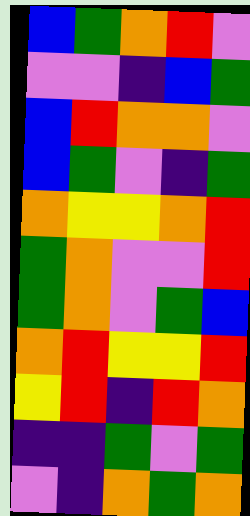[["blue", "green", "orange", "red", "violet"], ["violet", "violet", "indigo", "blue", "green"], ["blue", "red", "orange", "orange", "violet"], ["blue", "green", "violet", "indigo", "green"], ["orange", "yellow", "yellow", "orange", "red"], ["green", "orange", "violet", "violet", "red"], ["green", "orange", "violet", "green", "blue"], ["orange", "red", "yellow", "yellow", "red"], ["yellow", "red", "indigo", "red", "orange"], ["indigo", "indigo", "green", "violet", "green"], ["violet", "indigo", "orange", "green", "orange"]]